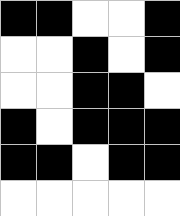[["black", "black", "white", "white", "black"], ["white", "white", "black", "white", "black"], ["white", "white", "black", "black", "white"], ["black", "white", "black", "black", "black"], ["black", "black", "white", "black", "black"], ["white", "white", "white", "white", "white"]]